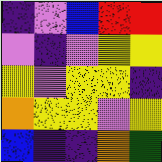[["indigo", "violet", "blue", "red", "red"], ["violet", "indigo", "violet", "yellow", "yellow"], ["yellow", "violet", "yellow", "yellow", "indigo"], ["orange", "yellow", "yellow", "violet", "yellow"], ["blue", "indigo", "indigo", "orange", "green"]]